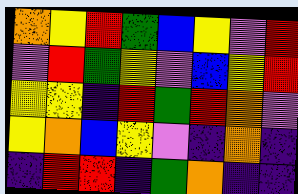[["orange", "yellow", "red", "green", "blue", "yellow", "violet", "red"], ["violet", "red", "green", "yellow", "violet", "blue", "yellow", "red"], ["yellow", "yellow", "indigo", "red", "green", "red", "orange", "violet"], ["yellow", "orange", "blue", "yellow", "violet", "indigo", "orange", "indigo"], ["indigo", "red", "red", "indigo", "green", "orange", "indigo", "indigo"]]